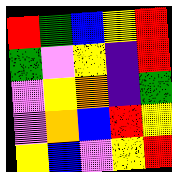[["red", "green", "blue", "yellow", "red"], ["green", "violet", "yellow", "indigo", "red"], ["violet", "yellow", "orange", "indigo", "green"], ["violet", "orange", "blue", "red", "yellow"], ["yellow", "blue", "violet", "yellow", "red"]]